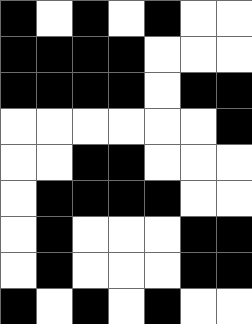[["black", "white", "black", "white", "black", "white", "white"], ["black", "black", "black", "black", "white", "white", "white"], ["black", "black", "black", "black", "white", "black", "black"], ["white", "white", "white", "white", "white", "white", "black"], ["white", "white", "black", "black", "white", "white", "white"], ["white", "black", "black", "black", "black", "white", "white"], ["white", "black", "white", "white", "white", "black", "black"], ["white", "black", "white", "white", "white", "black", "black"], ["black", "white", "black", "white", "black", "white", "white"]]